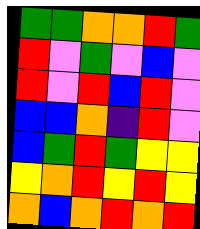[["green", "green", "orange", "orange", "red", "green"], ["red", "violet", "green", "violet", "blue", "violet"], ["red", "violet", "red", "blue", "red", "violet"], ["blue", "blue", "orange", "indigo", "red", "violet"], ["blue", "green", "red", "green", "yellow", "yellow"], ["yellow", "orange", "red", "yellow", "red", "yellow"], ["orange", "blue", "orange", "red", "orange", "red"]]